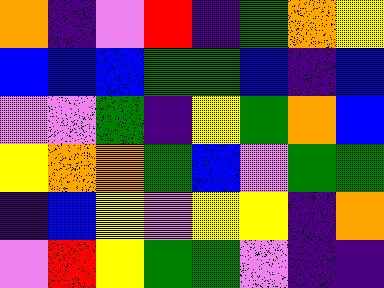[["orange", "indigo", "violet", "red", "indigo", "green", "orange", "yellow"], ["blue", "blue", "blue", "green", "green", "blue", "indigo", "blue"], ["violet", "violet", "green", "indigo", "yellow", "green", "orange", "blue"], ["yellow", "orange", "orange", "green", "blue", "violet", "green", "green"], ["indigo", "blue", "yellow", "violet", "yellow", "yellow", "indigo", "orange"], ["violet", "red", "yellow", "green", "green", "violet", "indigo", "indigo"]]